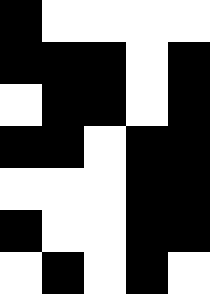[["black", "white", "white", "white", "white"], ["black", "black", "black", "white", "black"], ["white", "black", "black", "white", "black"], ["black", "black", "white", "black", "black"], ["white", "white", "white", "black", "black"], ["black", "white", "white", "black", "black"], ["white", "black", "white", "black", "white"]]